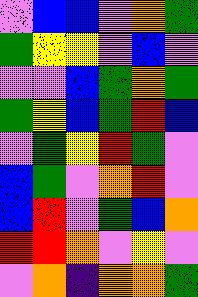[["violet", "blue", "blue", "violet", "orange", "green"], ["green", "yellow", "yellow", "violet", "blue", "violet"], ["violet", "violet", "blue", "green", "orange", "green"], ["green", "yellow", "blue", "green", "red", "blue"], ["violet", "green", "yellow", "red", "green", "violet"], ["blue", "green", "violet", "orange", "red", "violet"], ["blue", "red", "violet", "green", "blue", "orange"], ["red", "red", "orange", "violet", "yellow", "violet"], ["violet", "orange", "indigo", "orange", "orange", "green"]]